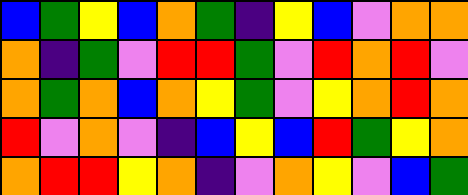[["blue", "green", "yellow", "blue", "orange", "green", "indigo", "yellow", "blue", "violet", "orange", "orange"], ["orange", "indigo", "green", "violet", "red", "red", "green", "violet", "red", "orange", "red", "violet"], ["orange", "green", "orange", "blue", "orange", "yellow", "green", "violet", "yellow", "orange", "red", "orange"], ["red", "violet", "orange", "violet", "indigo", "blue", "yellow", "blue", "red", "green", "yellow", "orange"], ["orange", "red", "red", "yellow", "orange", "indigo", "violet", "orange", "yellow", "violet", "blue", "green"]]